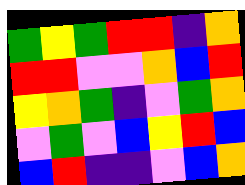[["green", "yellow", "green", "red", "red", "indigo", "orange"], ["red", "red", "violet", "violet", "orange", "blue", "red"], ["yellow", "orange", "green", "indigo", "violet", "green", "orange"], ["violet", "green", "violet", "blue", "yellow", "red", "blue"], ["blue", "red", "indigo", "indigo", "violet", "blue", "orange"]]